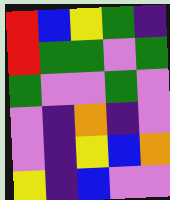[["red", "blue", "yellow", "green", "indigo"], ["red", "green", "green", "violet", "green"], ["green", "violet", "violet", "green", "violet"], ["violet", "indigo", "orange", "indigo", "violet"], ["violet", "indigo", "yellow", "blue", "orange"], ["yellow", "indigo", "blue", "violet", "violet"]]